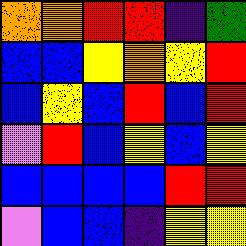[["orange", "orange", "red", "red", "indigo", "green"], ["blue", "blue", "yellow", "orange", "yellow", "red"], ["blue", "yellow", "blue", "red", "blue", "red"], ["violet", "red", "blue", "yellow", "blue", "yellow"], ["blue", "blue", "blue", "blue", "red", "red"], ["violet", "blue", "blue", "indigo", "yellow", "yellow"]]